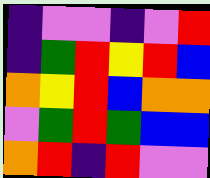[["indigo", "violet", "violet", "indigo", "violet", "red"], ["indigo", "green", "red", "yellow", "red", "blue"], ["orange", "yellow", "red", "blue", "orange", "orange"], ["violet", "green", "red", "green", "blue", "blue"], ["orange", "red", "indigo", "red", "violet", "violet"]]